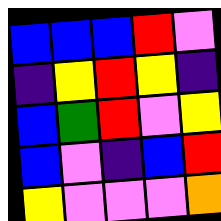[["blue", "blue", "blue", "red", "violet"], ["indigo", "yellow", "red", "yellow", "indigo"], ["blue", "green", "red", "violet", "yellow"], ["blue", "violet", "indigo", "blue", "red"], ["yellow", "violet", "violet", "violet", "orange"]]